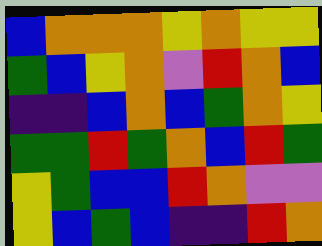[["blue", "orange", "orange", "orange", "yellow", "orange", "yellow", "yellow"], ["green", "blue", "yellow", "orange", "violet", "red", "orange", "blue"], ["indigo", "indigo", "blue", "orange", "blue", "green", "orange", "yellow"], ["green", "green", "red", "green", "orange", "blue", "red", "green"], ["yellow", "green", "blue", "blue", "red", "orange", "violet", "violet"], ["yellow", "blue", "green", "blue", "indigo", "indigo", "red", "orange"]]